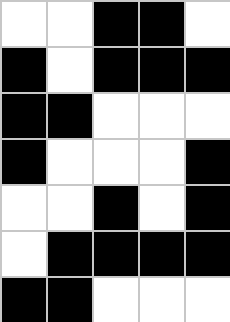[["white", "white", "black", "black", "white"], ["black", "white", "black", "black", "black"], ["black", "black", "white", "white", "white"], ["black", "white", "white", "white", "black"], ["white", "white", "black", "white", "black"], ["white", "black", "black", "black", "black"], ["black", "black", "white", "white", "white"]]